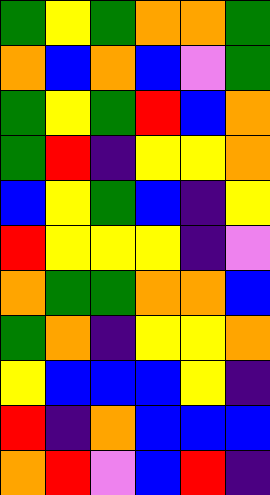[["green", "yellow", "green", "orange", "orange", "green"], ["orange", "blue", "orange", "blue", "violet", "green"], ["green", "yellow", "green", "red", "blue", "orange"], ["green", "red", "indigo", "yellow", "yellow", "orange"], ["blue", "yellow", "green", "blue", "indigo", "yellow"], ["red", "yellow", "yellow", "yellow", "indigo", "violet"], ["orange", "green", "green", "orange", "orange", "blue"], ["green", "orange", "indigo", "yellow", "yellow", "orange"], ["yellow", "blue", "blue", "blue", "yellow", "indigo"], ["red", "indigo", "orange", "blue", "blue", "blue"], ["orange", "red", "violet", "blue", "red", "indigo"]]